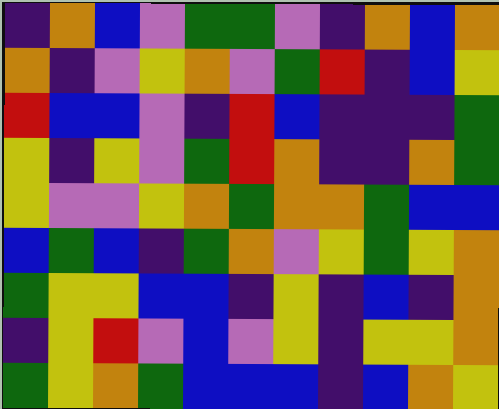[["indigo", "orange", "blue", "violet", "green", "green", "violet", "indigo", "orange", "blue", "orange"], ["orange", "indigo", "violet", "yellow", "orange", "violet", "green", "red", "indigo", "blue", "yellow"], ["red", "blue", "blue", "violet", "indigo", "red", "blue", "indigo", "indigo", "indigo", "green"], ["yellow", "indigo", "yellow", "violet", "green", "red", "orange", "indigo", "indigo", "orange", "green"], ["yellow", "violet", "violet", "yellow", "orange", "green", "orange", "orange", "green", "blue", "blue"], ["blue", "green", "blue", "indigo", "green", "orange", "violet", "yellow", "green", "yellow", "orange"], ["green", "yellow", "yellow", "blue", "blue", "indigo", "yellow", "indigo", "blue", "indigo", "orange"], ["indigo", "yellow", "red", "violet", "blue", "violet", "yellow", "indigo", "yellow", "yellow", "orange"], ["green", "yellow", "orange", "green", "blue", "blue", "blue", "indigo", "blue", "orange", "yellow"]]